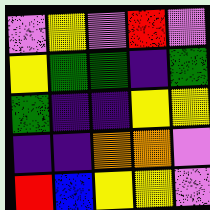[["violet", "yellow", "violet", "red", "violet"], ["yellow", "green", "green", "indigo", "green"], ["green", "indigo", "indigo", "yellow", "yellow"], ["indigo", "indigo", "orange", "orange", "violet"], ["red", "blue", "yellow", "yellow", "violet"]]